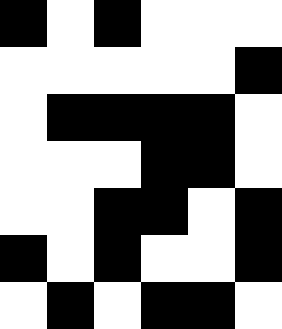[["black", "white", "black", "white", "white", "white"], ["white", "white", "white", "white", "white", "black"], ["white", "black", "black", "black", "black", "white"], ["white", "white", "white", "black", "black", "white"], ["white", "white", "black", "black", "white", "black"], ["black", "white", "black", "white", "white", "black"], ["white", "black", "white", "black", "black", "white"]]